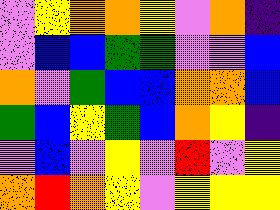[["violet", "yellow", "orange", "orange", "yellow", "violet", "orange", "indigo"], ["violet", "blue", "blue", "green", "green", "violet", "violet", "blue"], ["orange", "violet", "green", "blue", "blue", "orange", "orange", "blue"], ["green", "blue", "yellow", "green", "blue", "orange", "yellow", "indigo"], ["violet", "blue", "violet", "yellow", "violet", "red", "violet", "yellow"], ["orange", "red", "orange", "yellow", "violet", "yellow", "yellow", "yellow"]]